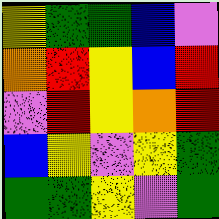[["yellow", "green", "green", "blue", "violet"], ["orange", "red", "yellow", "blue", "red"], ["violet", "red", "yellow", "orange", "red"], ["blue", "yellow", "violet", "yellow", "green"], ["green", "green", "yellow", "violet", "green"]]